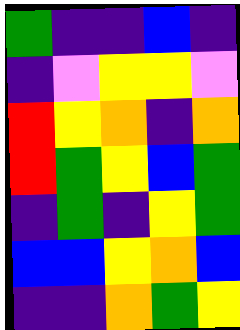[["green", "indigo", "indigo", "blue", "indigo"], ["indigo", "violet", "yellow", "yellow", "violet"], ["red", "yellow", "orange", "indigo", "orange"], ["red", "green", "yellow", "blue", "green"], ["indigo", "green", "indigo", "yellow", "green"], ["blue", "blue", "yellow", "orange", "blue"], ["indigo", "indigo", "orange", "green", "yellow"]]